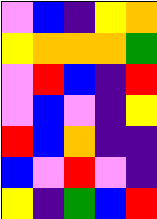[["violet", "blue", "indigo", "yellow", "orange"], ["yellow", "orange", "orange", "orange", "green"], ["violet", "red", "blue", "indigo", "red"], ["violet", "blue", "violet", "indigo", "yellow"], ["red", "blue", "orange", "indigo", "indigo"], ["blue", "violet", "red", "violet", "indigo"], ["yellow", "indigo", "green", "blue", "red"]]